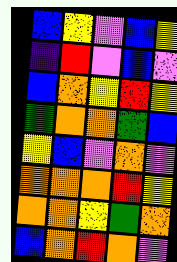[["blue", "yellow", "violet", "blue", "yellow"], ["indigo", "red", "violet", "blue", "violet"], ["blue", "orange", "yellow", "red", "yellow"], ["green", "orange", "orange", "green", "blue"], ["yellow", "blue", "violet", "orange", "violet"], ["orange", "orange", "orange", "red", "yellow"], ["orange", "orange", "yellow", "green", "orange"], ["blue", "orange", "red", "orange", "violet"]]